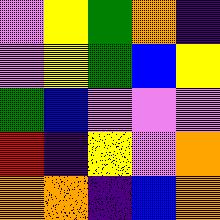[["violet", "yellow", "green", "orange", "indigo"], ["violet", "yellow", "green", "blue", "yellow"], ["green", "blue", "violet", "violet", "violet"], ["red", "indigo", "yellow", "violet", "orange"], ["orange", "orange", "indigo", "blue", "orange"]]